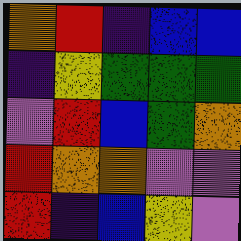[["orange", "red", "indigo", "blue", "blue"], ["indigo", "yellow", "green", "green", "green"], ["violet", "red", "blue", "green", "orange"], ["red", "orange", "orange", "violet", "violet"], ["red", "indigo", "blue", "yellow", "violet"]]